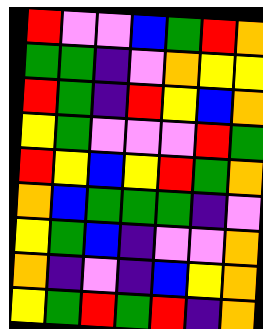[["red", "violet", "violet", "blue", "green", "red", "orange"], ["green", "green", "indigo", "violet", "orange", "yellow", "yellow"], ["red", "green", "indigo", "red", "yellow", "blue", "orange"], ["yellow", "green", "violet", "violet", "violet", "red", "green"], ["red", "yellow", "blue", "yellow", "red", "green", "orange"], ["orange", "blue", "green", "green", "green", "indigo", "violet"], ["yellow", "green", "blue", "indigo", "violet", "violet", "orange"], ["orange", "indigo", "violet", "indigo", "blue", "yellow", "orange"], ["yellow", "green", "red", "green", "red", "indigo", "orange"]]